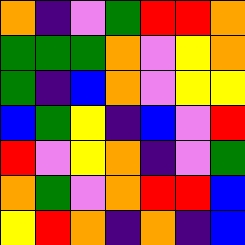[["orange", "indigo", "violet", "green", "red", "red", "orange"], ["green", "green", "green", "orange", "violet", "yellow", "orange"], ["green", "indigo", "blue", "orange", "violet", "yellow", "yellow"], ["blue", "green", "yellow", "indigo", "blue", "violet", "red"], ["red", "violet", "yellow", "orange", "indigo", "violet", "green"], ["orange", "green", "violet", "orange", "red", "red", "blue"], ["yellow", "red", "orange", "indigo", "orange", "indigo", "blue"]]